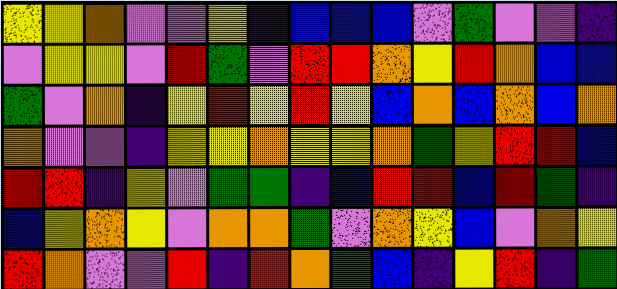[["yellow", "yellow", "orange", "violet", "violet", "yellow", "indigo", "blue", "blue", "blue", "violet", "green", "violet", "violet", "indigo"], ["violet", "yellow", "yellow", "violet", "red", "green", "violet", "red", "red", "orange", "yellow", "red", "orange", "blue", "blue"], ["green", "violet", "orange", "indigo", "yellow", "red", "yellow", "red", "yellow", "blue", "orange", "blue", "orange", "blue", "orange"], ["orange", "violet", "violet", "indigo", "yellow", "yellow", "orange", "yellow", "yellow", "orange", "green", "yellow", "red", "red", "blue"], ["red", "red", "indigo", "yellow", "violet", "green", "green", "indigo", "blue", "red", "red", "blue", "red", "green", "indigo"], ["blue", "yellow", "orange", "yellow", "violet", "orange", "orange", "green", "violet", "orange", "yellow", "blue", "violet", "orange", "yellow"], ["red", "orange", "violet", "violet", "red", "indigo", "red", "orange", "green", "blue", "indigo", "yellow", "red", "indigo", "green"]]